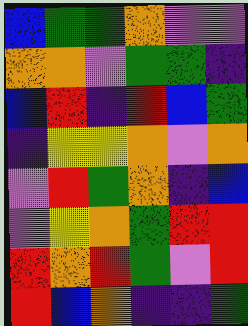[["blue", "green", "green", "orange", "violet", "violet"], ["orange", "orange", "violet", "green", "green", "indigo"], ["blue", "red", "indigo", "red", "blue", "green"], ["indigo", "yellow", "yellow", "orange", "violet", "orange"], ["violet", "red", "green", "orange", "indigo", "blue"], ["violet", "yellow", "orange", "green", "red", "red"], ["red", "orange", "red", "green", "violet", "red"], ["red", "blue", "orange", "indigo", "indigo", "green"]]